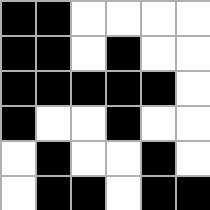[["black", "black", "white", "white", "white", "white"], ["black", "black", "white", "black", "white", "white"], ["black", "black", "black", "black", "black", "white"], ["black", "white", "white", "black", "white", "white"], ["white", "black", "white", "white", "black", "white"], ["white", "black", "black", "white", "black", "black"]]